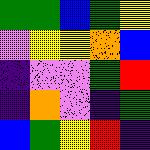[["green", "green", "blue", "green", "yellow"], ["violet", "yellow", "yellow", "orange", "blue"], ["indigo", "violet", "violet", "green", "red"], ["indigo", "orange", "violet", "indigo", "green"], ["blue", "green", "yellow", "red", "indigo"]]